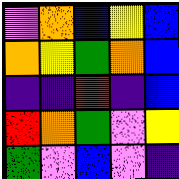[["violet", "orange", "blue", "yellow", "blue"], ["orange", "yellow", "green", "orange", "blue"], ["indigo", "indigo", "red", "indigo", "blue"], ["red", "orange", "green", "violet", "yellow"], ["green", "violet", "blue", "violet", "indigo"]]